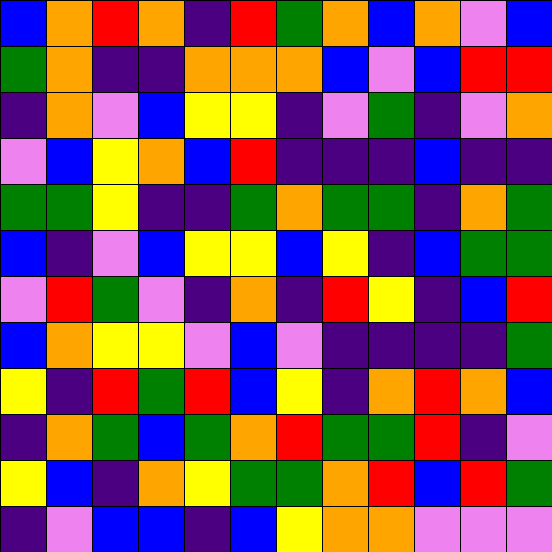[["blue", "orange", "red", "orange", "indigo", "red", "green", "orange", "blue", "orange", "violet", "blue"], ["green", "orange", "indigo", "indigo", "orange", "orange", "orange", "blue", "violet", "blue", "red", "red"], ["indigo", "orange", "violet", "blue", "yellow", "yellow", "indigo", "violet", "green", "indigo", "violet", "orange"], ["violet", "blue", "yellow", "orange", "blue", "red", "indigo", "indigo", "indigo", "blue", "indigo", "indigo"], ["green", "green", "yellow", "indigo", "indigo", "green", "orange", "green", "green", "indigo", "orange", "green"], ["blue", "indigo", "violet", "blue", "yellow", "yellow", "blue", "yellow", "indigo", "blue", "green", "green"], ["violet", "red", "green", "violet", "indigo", "orange", "indigo", "red", "yellow", "indigo", "blue", "red"], ["blue", "orange", "yellow", "yellow", "violet", "blue", "violet", "indigo", "indigo", "indigo", "indigo", "green"], ["yellow", "indigo", "red", "green", "red", "blue", "yellow", "indigo", "orange", "red", "orange", "blue"], ["indigo", "orange", "green", "blue", "green", "orange", "red", "green", "green", "red", "indigo", "violet"], ["yellow", "blue", "indigo", "orange", "yellow", "green", "green", "orange", "red", "blue", "red", "green"], ["indigo", "violet", "blue", "blue", "indigo", "blue", "yellow", "orange", "orange", "violet", "violet", "violet"]]